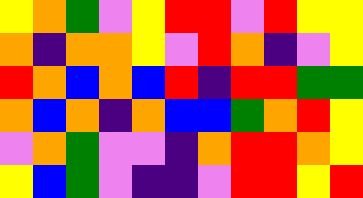[["yellow", "orange", "green", "violet", "yellow", "red", "red", "violet", "red", "yellow", "yellow"], ["orange", "indigo", "orange", "orange", "yellow", "violet", "red", "orange", "indigo", "violet", "yellow"], ["red", "orange", "blue", "orange", "blue", "red", "indigo", "red", "red", "green", "green"], ["orange", "blue", "orange", "indigo", "orange", "blue", "blue", "green", "orange", "red", "yellow"], ["violet", "orange", "green", "violet", "violet", "indigo", "orange", "red", "red", "orange", "yellow"], ["yellow", "blue", "green", "violet", "indigo", "indigo", "violet", "red", "red", "yellow", "red"]]